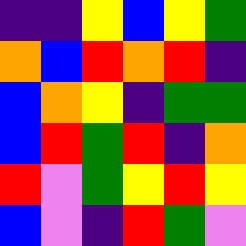[["indigo", "indigo", "yellow", "blue", "yellow", "green"], ["orange", "blue", "red", "orange", "red", "indigo"], ["blue", "orange", "yellow", "indigo", "green", "green"], ["blue", "red", "green", "red", "indigo", "orange"], ["red", "violet", "green", "yellow", "red", "yellow"], ["blue", "violet", "indigo", "red", "green", "violet"]]